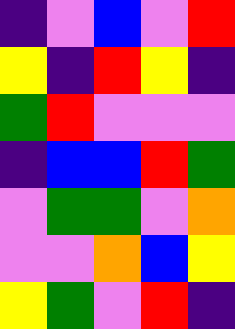[["indigo", "violet", "blue", "violet", "red"], ["yellow", "indigo", "red", "yellow", "indigo"], ["green", "red", "violet", "violet", "violet"], ["indigo", "blue", "blue", "red", "green"], ["violet", "green", "green", "violet", "orange"], ["violet", "violet", "orange", "blue", "yellow"], ["yellow", "green", "violet", "red", "indigo"]]